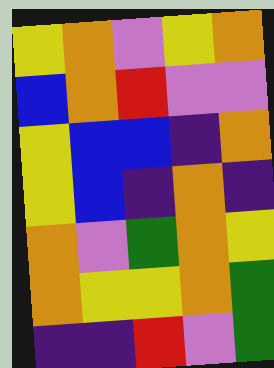[["yellow", "orange", "violet", "yellow", "orange"], ["blue", "orange", "red", "violet", "violet"], ["yellow", "blue", "blue", "indigo", "orange"], ["yellow", "blue", "indigo", "orange", "indigo"], ["orange", "violet", "green", "orange", "yellow"], ["orange", "yellow", "yellow", "orange", "green"], ["indigo", "indigo", "red", "violet", "green"]]